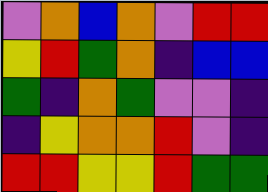[["violet", "orange", "blue", "orange", "violet", "red", "red"], ["yellow", "red", "green", "orange", "indigo", "blue", "blue"], ["green", "indigo", "orange", "green", "violet", "violet", "indigo"], ["indigo", "yellow", "orange", "orange", "red", "violet", "indigo"], ["red", "red", "yellow", "yellow", "red", "green", "green"]]